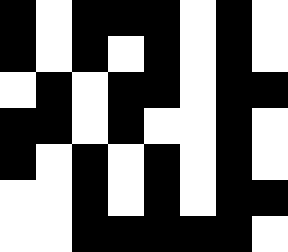[["black", "white", "black", "black", "black", "white", "black", "white"], ["black", "white", "black", "white", "black", "white", "black", "white"], ["white", "black", "white", "black", "black", "white", "black", "black"], ["black", "black", "white", "black", "white", "white", "black", "white"], ["black", "white", "black", "white", "black", "white", "black", "white"], ["white", "white", "black", "white", "black", "white", "black", "black"], ["white", "white", "black", "black", "black", "black", "black", "white"]]